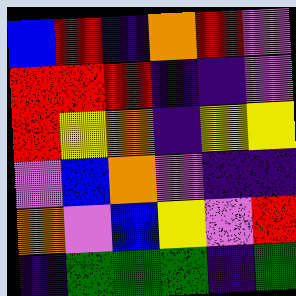[["blue", "red", "indigo", "orange", "red", "violet"], ["red", "red", "red", "indigo", "indigo", "violet"], ["red", "yellow", "orange", "indigo", "yellow", "yellow"], ["violet", "blue", "orange", "violet", "indigo", "indigo"], ["orange", "violet", "blue", "yellow", "violet", "red"], ["indigo", "green", "green", "green", "indigo", "green"]]